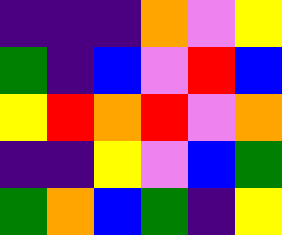[["indigo", "indigo", "indigo", "orange", "violet", "yellow"], ["green", "indigo", "blue", "violet", "red", "blue"], ["yellow", "red", "orange", "red", "violet", "orange"], ["indigo", "indigo", "yellow", "violet", "blue", "green"], ["green", "orange", "blue", "green", "indigo", "yellow"]]